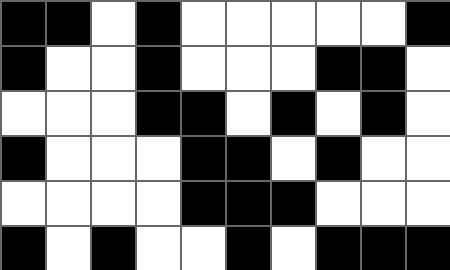[["black", "black", "white", "black", "white", "white", "white", "white", "white", "black"], ["black", "white", "white", "black", "white", "white", "white", "black", "black", "white"], ["white", "white", "white", "black", "black", "white", "black", "white", "black", "white"], ["black", "white", "white", "white", "black", "black", "white", "black", "white", "white"], ["white", "white", "white", "white", "black", "black", "black", "white", "white", "white"], ["black", "white", "black", "white", "white", "black", "white", "black", "black", "black"]]